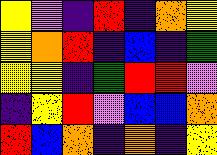[["yellow", "violet", "indigo", "red", "indigo", "orange", "yellow"], ["yellow", "orange", "red", "indigo", "blue", "indigo", "green"], ["yellow", "yellow", "indigo", "green", "red", "red", "violet"], ["indigo", "yellow", "red", "violet", "blue", "blue", "orange"], ["red", "blue", "orange", "indigo", "orange", "indigo", "yellow"]]